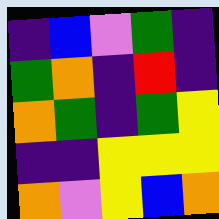[["indigo", "blue", "violet", "green", "indigo"], ["green", "orange", "indigo", "red", "indigo"], ["orange", "green", "indigo", "green", "yellow"], ["indigo", "indigo", "yellow", "yellow", "yellow"], ["orange", "violet", "yellow", "blue", "orange"]]